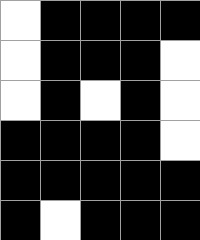[["white", "black", "black", "black", "black"], ["white", "black", "black", "black", "white"], ["white", "black", "white", "black", "white"], ["black", "black", "black", "black", "white"], ["black", "black", "black", "black", "black"], ["black", "white", "black", "black", "black"]]